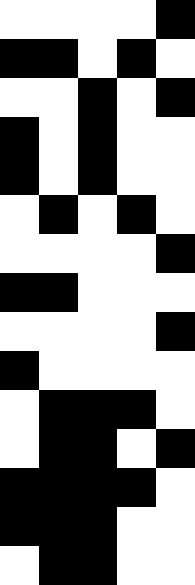[["white", "white", "white", "white", "black"], ["black", "black", "white", "black", "white"], ["white", "white", "black", "white", "black"], ["black", "white", "black", "white", "white"], ["black", "white", "black", "white", "white"], ["white", "black", "white", "black", "white"], ["white", "white", "white", "white", "black"], ["black", "black", "white", "white", "white"], ["white", "white", "white", "white", "black"], ["black", "white", "white", "white", "white"], ["white", "black", "black", "black", "white"], ["white", "black", "black", "white", "black"], ["black", "black", "black", "black", "white"], ["black", "black", "black", "white", "white"], ["white", "black", "black", "white", "white"]]